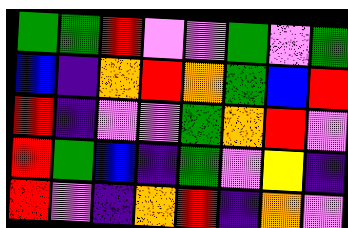[["green", "green", "red", "violet", "violet", "green", "violet", "green"], ["blue", "indigo", "orange", "red", "orange", "green", "blue", "red"], ["red", "indigo", "violet", "violet", "green", "orange", "red", "violet"], ["red", "green", "blue", "indigo", "green", "violet", "yellow", "indigo"], ["red", "violet", "indigo", "orange", "red", "indigo", "orange", "violet"]]